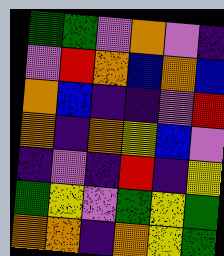[["green", "green", "violet", "orange", "violet", "indigo"], ["violet", "red", "orange", "blue", "orange", "blue"], ["orange", "blue", "indigo", "indigo", "violet", "red"], ["orange", "indigo", "orange", "yellow", "blue", "violet"], ["indigo", "violet", "indigo", "red", "indigo", "yellow"], ["green", "yellow", "violet", "green", "yellow", "green"], ["orange", "orange", "indigo", "orange", "yellow", "green"]]